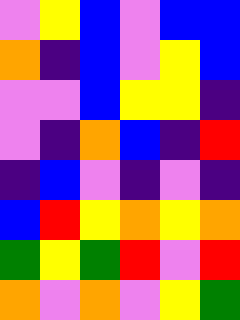[["violet", "yellow", "blue", "violet", "blue", "blue"], ["orange", "indigo", "blue", "violet", "yellow", "blue"], ["violet", "violet", "blue", "yellow", "yellow", "indigo"], ["violet", "indigo", "orange", "blue", "indigo", "red"], ["indigo", "blue", "violet", "indigo", "violet", "indigo"], ["blue", "red", "yellow", "orange", "yellow", "orange"], ["green", "yellow", "green", "red", "violet", "red"], ["orange", "violet", "orange", "violet", "yellow", "green"]]